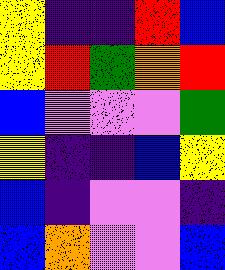[["yellow", "indigo", "indigo", "red", "blue"], ["yellow", "red", "green", "orange", "red"], ["blue", "violet", "violet", "violet", "green"], ["yellow", "indigo", "indigo", "blue", "yellow"], ["blue", "indigo", "violet", "violet", "indigo"], ["blue", "orange", "violet", "violet", "blue"]]